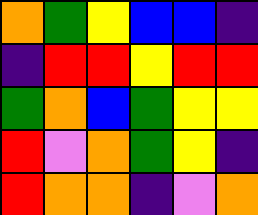[["orange", "green", "yellow", "blue", "blue", "indigo"], ["indigo", "red", "red", "yellow", "red", "red"], ["green", "orange", "blue", "green", "yellow", "yellow"], ["red", "violet", "orange", "green", "yellow", "indigo"], ["red", "orange", "orange", "indigo", "violet", "orange"]]